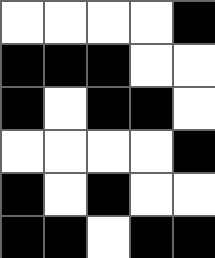[["white", "white", "white", "white", "black"], ["black", "black", "black", "white", "white"], ["black", "white", "black", "black", "white"], ["white", "white", "white", "white", "black"], ["black", "white", "black", "white", "white"], ["black", "black", "white", "black", "black"]]